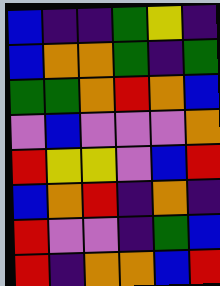[["blue", "indigo", "indigo", "green", "yellow", "indigo"], ["blue", "orange", "orange", "green", "indigo", "green"], ["green", "green", "orange", "red", "orange", "blue"], ["violet", "blue", "violet", "violet", "violet", "orange"], ["red", "yellow", "yellow", "violet", "blue", "red"], ["blue", "orange", "red", "indigo", "orange", "indigo"], ["red", "violet", "violet", "indigo", "green", "blue"], ["red", "indigo", "orange", "orange", "blue", "red"]]